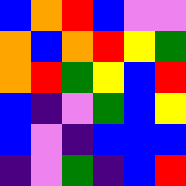[["blue", "orange", "red", "blue", "violet", "violet"], ["orange", "blue", "orange", "red", "yellow", "green"], ["orange", "red", "green", "yellow", "blue", "red"], ["blue", "indigo", "violet", "green", "blue", "yellow"], ["blue", "violet", "indigo", "blue", "blue", "blue"], ["indigo", "violet", "green", "indigo", "blue", "red"]]